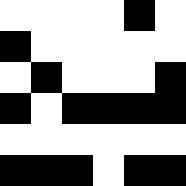[["white", "white", "white", "white", "black", "white"], ["black", "white", "white", "white", "white", "white"], ["white", "black", "white", "white", "white", "black"], ["black", "white", "black", "black", "black", "black"], ["white", "white", "white", "white", "white", "white"], ["black", "black", "black", "white", "black", "black"]]